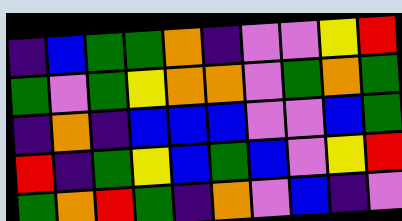[["indigo", "blue", "green", "green", "orange", "indigo", "violet", "violet", "yellow", "red"], ["green", "violet", "green", "yellow", "orange", "orange", "violet", "green", "orange", "green"], ["indigo", "orange", "indigo", "blue", "blue", "blue", "violet", "violet", "blue", "green"], ["red", "indigo", "green", "yellow", "blue", "green", "blue", "violet", "yellow", "red"], ["green", "orange", "red", "green", "indigo", "orange", "violet", "blue", "indigo", "violet"]]